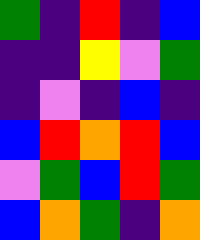[["green", "indigo", "red", "indigo", "blue"], ["indigo", "indigo", "yellow", "violet", "green"], ["indigo", "violet", "indigo", "blue", "indigo"], ["blue", "red", "orange", "red", "blue"], ["violet", "green", "blue", "red", "green"], ["blue", "orange", "green", "indigo", "orange"]]